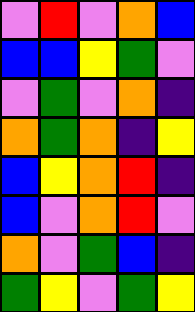[["violet", "red", "violet", "orange", "blue"], ["blue", "blue", "yellow", "green", "violet"], ["violet", "green", "violet", "orange", "indigo"], ["orange", "green", "orange", "indigo", "yellow"], ["blue", "yellow", "orange", "red", "indigo"], ["blue", "violet", "orange", "red", "violet"], ["orange", "violet", "green", "blue", "indigo"], ["green", "yellow", "violet", "green", "yellow"]]